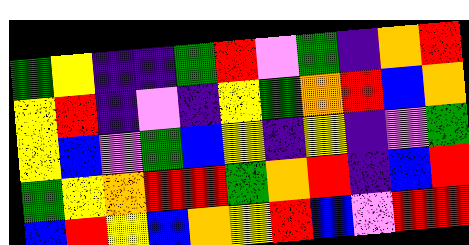[["green", "yellow", "indigo", "indigo", "green", "red", "violet", "green", "indigo", "orange", "red"], ["yellow", "red", "indigo", "violet", "indigo", "yellow", "green", "orange", "red", "blue", "orange"], ["yellow", "blue", "violet", "green", "blue", "yellow", "indigo", "yellow", "indigo", "violet", "green"], ["green", "yellow", "orange", "red", "red", "green", "orange", "red", "indigo", "blue", "red"], ["blue", "red", "yellow", "blue", "orange", "yellow", "red", "blue", "violet", "red", "red"]]